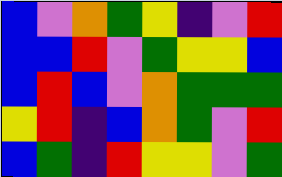[["blue", "violet", "orange", "green", "yellow", "indigo", "violet", "red"], ["blue", "blue", "red", "violet", "green", "yellow", "yellow", "blue"], ["blue", "red", "blue", "violet", "orange", "green", "green", "green"], ["yellow", "red", "indigo", "blue", "orange", "green", "violet", "red"], ["blue", "green", "indigo", "red", "yellow", "yellow", "violet", "green"]]